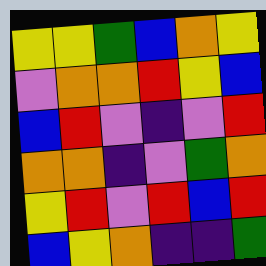[["yellow", "yellow", "green", "blue", "orange", "yellow"], ["violet", "orange", "orange", "red", "yellow", "blue"], ["blue", "red", "violet", "indigo", "violet", "red"], ["orange", "orange", "indigo", "violet", "green", "orange"], ["yellow", "red", "violet", "red", "blue", "red"], ["blue", "yellow", "orange", "indigo", "indigo", "green"]]